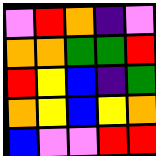[["violet", "red", "orange", "indigo", "violet"], ["orange", "orange", "green", "green", "red"], ["red", "yellow", "blue", "indigo", "green"], ["orange", "yellow", "blue", "yellow", "orange"], ["blue", "violet", "violet", "red", "red"]]